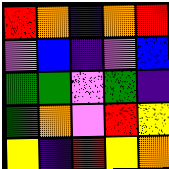[["red", "orange", "indigo", "orange", "red"], ["violet", "blue", "indigo", "violet", "blue"], ["green", "green", "violet", "green", "indigo"], ["green", "orange", "violet", "red", "yellow"], ["yellow", "indigo", "red", "yellow", "orange"]]